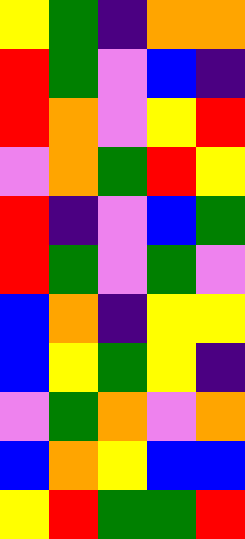[["yellow", "green", "indigo", "orange", "orange"], ["red", "green", "violet", "blue", "indigo"], ["red", "orange", "violet", "yellow", "red"], ["violet", "orange", "green", "red", "yellow"], ["red", "indigo", "violet", "blue", "green"], ["red", "green", "violet", "green", "violet"], ["blue", "orange", "indigo", "yellow", "yellow"], ["blue", "yellow", "green", "yellow", "indigo"], ["violet", "green", "orange", "violet", "orange"], ["blue", "orange", "yellow", "blue", "blue"], ["yellow", "red", "green", "green", "red"]]